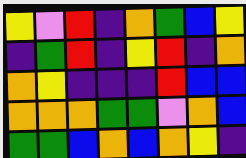[["yellow", "violet", "red", "indigo", "orange", "green", "blue", "yellow"], ["indigo", "green", "red", "indigo", "yellow", "red", "indigo", "orange"], ["orange", "yellow", "indigo", "indigo", "indigo", "red", "blue", "blue"], ["orange", "orange", "orange", "green", "green", "violet", "orange", "blue"], ["green", "green", "blue", "orange", "blue", "orange", "yellow", "indigo"]]